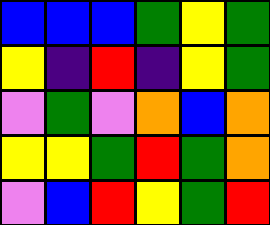[["blue", "blue", "blue", "green", "yellow", "green"], ["yellow", "indigo", "red", "indigo", "yellow", "green"], ["violet", "green", "violet", "orange", "blue", "orange"], ["yellow", "yellow", "green", "red", "green", "orange"], ["violet", "blue", "red", "yellow", "green", "red"]]